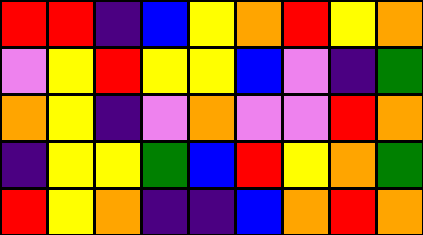[["red", "red", "indigo", "blue", "yellow", "orange", "red", "yellow", "orange"], ["violet", "yellow", "red", "yellow", "yellow", "blue", "violet", "indigo", "green"], ["orange", "yellow", "indigo", "violet", "orange", "violet", "violet", "red", "orange"], ["indigo", "yellow", "yellow", "green", "blue", "red", "yellow", "orange", "green"], ["red", "yellow", "orange", "indigo", "indigo", "blue", "orange", "red", "orange"]]